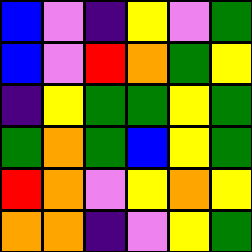[["blue", "violet", "indigo", "yellow", "violet", "green"], ["blue", "violet", "red", "orange", "green", "yellow"], ["indigo", "yellow", "green", "green", "yellow", "green"], ["green", "orange", "green", "blue", "yellow", "green"], ["red", "orange", "violet", "yellow", "orange", "yellow"], ["orange", "orange", "indigo", "violet", "yellow", "green"]]